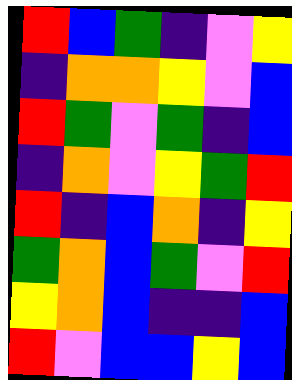[["red", "blue", "green", "indigo", "violet", "yellow"], ["indigo", "orange", "orange", "yellow", "violet", "blue"], ["red", "green", "violet", "green", "indigo", "blue"], ["indigo", "orange", "violet", "yellow", "green", "red"], ["red", "indigo", "blue", "orange", "indigo", "yellow"], ["green", "orange", "blue", "green", "violet", "red"], ["yellow", "orange", "blue", "indigo", "indigo", "blue"], ["red", "violet", "blue", "blue", "yellow", "blue"]]